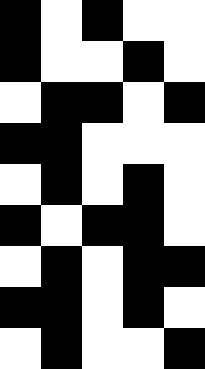[["black", "white", "black", "white", "white"], ["black", "white", "white", "black", "white"], ["white", "black", "black", "white", "black"], ["black", "black", "white", "white", "white"], ["white", "black", "white", "black", "white"], ["black", "white", "black", "black", "white"], ["white", "black", "white", "black", "black"], ["black", "black", "white", "black", "white"], ["white", "black", "white", "white", "black"]]